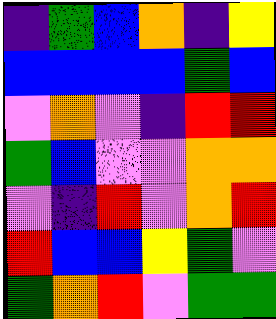[["indigo", "green", "blue", "orange", "indigo", "yellow"], ["blue", "blue", "blue", "blue", "green", "blue"], ["violet", "orange", "violet", "indigo", "red", "red"], ["green", "blue", "violet", "violet", "orange", "orange"], ["violet", "indigo", "red", "violet", "orange", "red"], ["red", "blue", "blue", "yellow", "green", "violet"], ["green", "orange", "red", "violet", "green", "green"]]